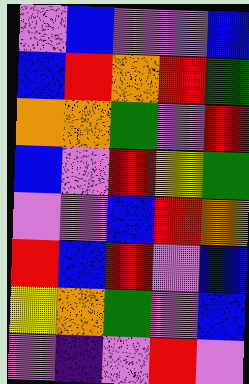[["violet", "blue", "violet", "violet", "blue"], ["blue", "red", "orange", "red", "green"], ["orange", "orange", "green", "violet", "red"], ["blue", "violet", "red", "yellow", "green"], ["violet", "violet", "blue", "red", "orange"], ["red", "blue", "red", "violet", "blue"], ["yellow", "orange", "green", "violet", "blue"], ["violet", "indigo", "violet", "red", "violet"]]